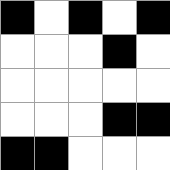[["black", "white", "black", "white", "black"], ["white", "white", "white", "black", "white"], ["white", "white", "white", "white", "white"], ["white", "white", "white", "black", "black"], ["black", "black", "white", "white", "white"]]